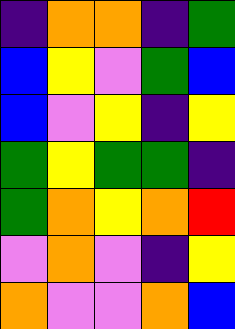[["indigo", "orange", "orange", "indigo", "green"], ["blue", "yellow", "violet", "green", "blue"], ["blue", "violet", "yellow", "indigo", "yellow"], ["green", "yellow", "green", "green", "indigo"], ["green", "orange", "yellow", "orange", "red"], ["violet", "orange", "violet", "indigo", "yellow"], ["orange", "violet", "violet", "orange", "blue"]]